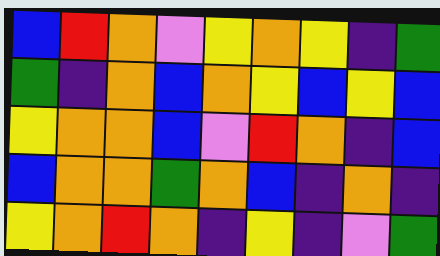[["blue", "red", "orange", "violet", "yellow", "orange", "yellow", "indigo", "green"], ["green", "indigo", "orange", "blue", "orange", "yellow", "blue", "yellow", "blue"], ["yellow", "orange", "orange", "blue", "violet", "red", "orange", "indigo", "blue"], ["blue", "orange", "orange", "green", "orange", "blue", "indigo", "orange", "indigo"], ["yellow", "orange", "red", "orange", "indigo", "yellow", "indigo", "violet", "green"]]